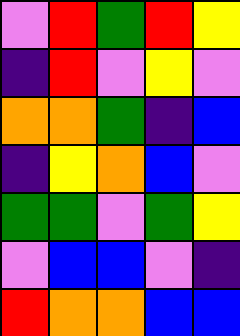[["violet", "red", "green", "red", "yellow"], ["indigo", "red", "violet", "yellow", "violet"], ["orange", "orange", "green", "indigo", "blue"], ["indigo", "yellow", "orange", "blue", "violet"], ["green", "green", "violet", "green", "yellow"], ["violet", "blue", "blue", "violet", "indigo"], ["red", "orange", "orange", "blue", "blue"]]